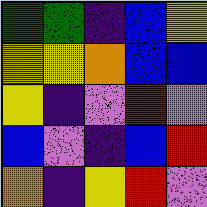[["green", "green", "indigo", "blue", "yellow"], ["yellow", "yellow", "orange", "blue", "blue"], ["yellow", "indigo", "violet", "red", "violet"], ["blue", "violet", "indigo", "blue", "red"], ["orange", "indigo", "yellow", "red", "violet"]]